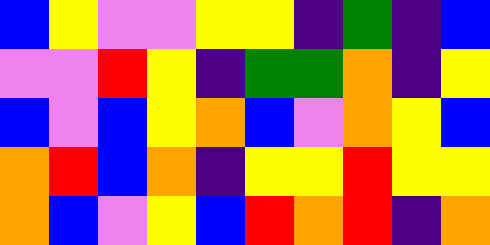[["blue", "yellow", "violet", "violet", "yellow", "yellow", "indigo", "green", "indigo", "blue"], ["violet", "violet", "red", "yellow", "indigo", "green", "green", "orange", "indigo", "yellow"], ["blue", "violet", "blue", "yellow", "orange", "blue", "violet", "orange", "yellow", "blue"], ["orange", "red", "blue", "orange", "indigo", "yellow", "yellow", "red", "yellow", "yellow"], ["orange", "blue", "violet", "yellow", "blue", "red", "orange", "red", "indigo", "orange"]]